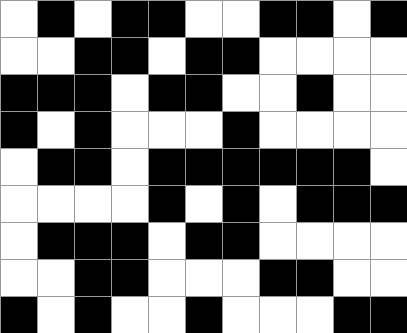[["white", "black", "white", "black", "black", "white", "white", "black", "black", "white", "black"], ["white", "white", "black", "black", "white", "black", "black", "white", "white", "white", "white"], ["black", "black", "black", "white", "black", "black", "white", "white", "black", "white", "white"], ["black", "white", "black", "white", "white", "white", "black", "white", "white", "white", "white"], ["white", "black", "black", "white", "black", "black", "black", "black", "black", "black", "white"], ["white", "white", "white", "white", "black", "white", "black", "white", "black", "black", "black"], ["white", "black", "black", "black", "white", "black", "black", "white", "white", "white", "white"], ["white", "white", "black", "black", "white", "white", "white", "black", "black", "white", "white"], ["black", "white", "black", "white", "white", "black", "white", "white", "white", "black", "black"]]